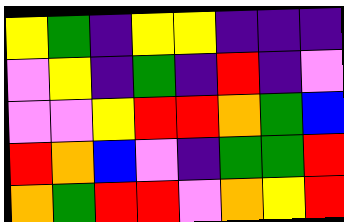[["yellow", "green", "indigo", "yellow", "yellow", "indigo", "indigo", "indigo"], ["violet", "yellow", "indigo", "green", "indigo", "red", "indigo", "violet"], ["violet", "violet", "yellow", "red", "red", "orange", "green", "blue"], ["red", "orange", "blue", "violet", "indigo", "green", "green", "red"], ["orange", "green", "red", "red", "violet", "orange", "yellow", "red"]]